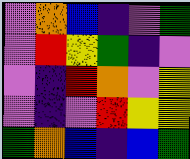[["violet", "orange", "blue", "indigo", "violet", "green"], ["violet", "red", "yellow", "green", "indigo", "violet"], ["violet", "indigo", "red", "orange", "violet", "yellow"], ["violet", "indigo", "violet", "red", "yellow", "yellow"], ["green", "orange", "blue", "indigo", "blue", "green"]]